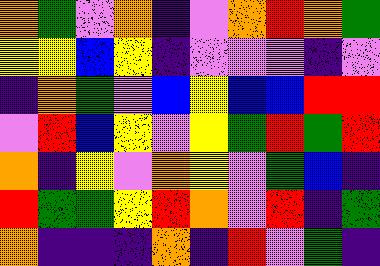[["orange", "green", "violet", "orange", "indigo", "violet", "orange", "red", "orange", "green"], ["yellow", "yellow", "blue", "yellow", "indigo", "violet", "violet", "violet", "indigo", "violet"], ["indigo", "orange", "green", "violet", "blue", "yellow", "blue", "blue", "red", "red"], ["violet", "red", "blue", "yellow", "violet", "yellow", "green", "red", "green", "red"], ["orange", "indigo", "yellow", "violet", "orange", "yellow", "violet", "green", "blue", "indigo"], ["red", "green", "green", "yellow", "red", "orange", "violet", "red", "indigo", "green"], ["orange", "indigo", "indigo", "indigo", "orange", "indigo", "red", "violet", "green", "indigo"]]